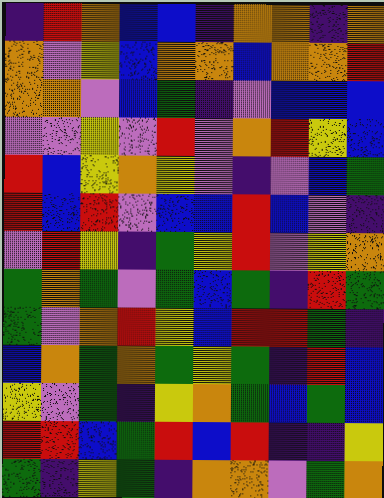[["indigo", "red", "orange", "blue", "blue", "indigo", "orange", "orange", "indigo", "orange"], ["orange", "violet", "yellow", "blue", "orange", "orange", "blue", "orange", "orange", "red"], ["orange", "orange", "violet", "blue", "green", "indigo", "violet", "blue", "blue", "blue"], ["violet", "violet", "yellow", "violet", "red", "violet", "orange", "red", "yellow", "blue"], ["red", "blue", "yellow", "orange", "yellow", "violet", "indigo", "violet", "blue", "green"], ["red", "blue", "red", "violet", "blue", "blue", "red", "blue", "violet", "indigo"], ["violet", "red", "yellow", "indigo", "green", "yellow", "red", "violet", "yellow", "orange"], ["green", "orange", "green", "violet", "green", "blue", "green", "indigo", "red", "green"], ["green", "violet", "orange", "red", "yellow", "blue", "red", "red", "green", "indigo"], ["blue", "orange", "green", "orange", "green", "yellow", "green", "indigo", "red", "blue"], ["yellow", "violet", "green", "indigo", "yellow", "orange", "green", "blue", "green", "blue"], ["red", "red", "blue", "green", "red", "blue", "red", "indigo", "indigo", "yellow"], ["green", "indigo", "yellow", "green", "indigo", "orange", "orange", "violet", "green", "orange"]]